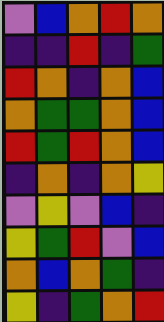[["violet", "blue", "orange", "red", "orange"], ["indigo", "indigo", "red", "indigo", "green"], ["red", "orange", "indigo", "orange", "blue"], ["orange", "green", "green", "orange", "blue"], ["red", "green", "red", "orange", "blue"], ["indigo", "orange", "indigo", "orange", "yellow"], ["violet", "yellow", "violet", "blue", "indigo"], ["yellow", "green", "red", "violet", "blue"], ["orange", "blue", "orange", "green", "indigo"], ["yellow", "indigo", "green", "orange", "red"]]